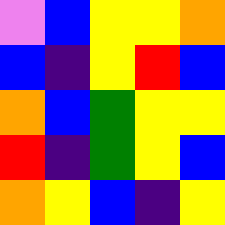[["violet", "blue", "yellow", "yellow", "orange"], ["blue", "indigo", "yellow", "red", "blue"], ["orange", "blue", "green", "yellow", "yellow"], ["red", "indigo", "green", "yellow", "blue"], ["orange", "yellow", "blue", "indigo", "yellow"]]